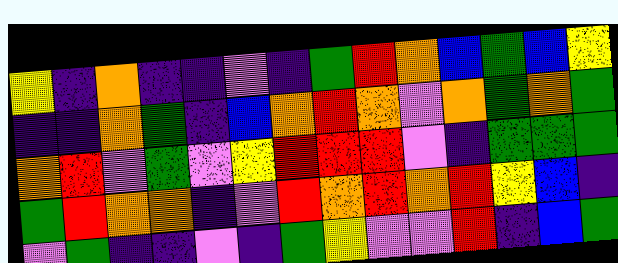[["yellow", "indigo", "orange", "indigo", "indigo", "violet", "indigo", "green", "red", "orange", "blue", "green", "blue", "yellow"], ["indigo", "indigo", "orange", "green", "indigo", "blue", "orange", "red", "orange", "violet", "orange", "green", "orange", "green"], ["orange", "red", "violet", "green", "violet", "yellow", "red", "red", "red", "violet", "indigo", "green", "green", "green"], ["green", "red", "orange", "orange", "indigo", "violet", "red", "orange", "red", "orange", "red", "yellow", "blue", "indigo"], ["violet", "green", "indigo", "indigo", "violet", "indigo", "green", "yellow", "violet", "violet", "red", "indigo", "blue", "green"]]